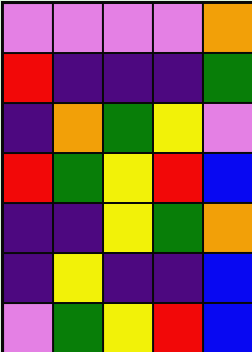[["violet", "violet", "violet", "violet", "orange"], ["red", "indigo", "indigo", "indigo", "green"], ["indigo", "orange", "green", "yellow", "violet"], ["red", "green", "yellow", "red", "blue"], ["indigo", "indigo", "yellow", "green", "orange"], ["indigo", "yellow", "indigo", "indigo", "blue"], ["violet", "green", "yellow", "red", "blue"]]